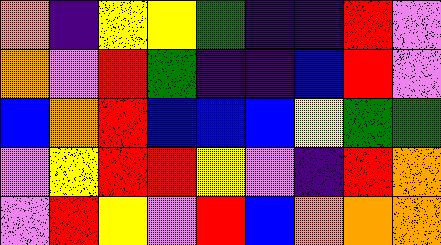[["orange", "indigo", "yellow", "yellow", "green", "indigo", "indigo", "red", "violet"], ["orange", "violet", "red", "green", "indigo", "indigo", "blue", "red", "violet"], ["blue", "orange", "red", "blue", "blue", "blue", "yellow", "green", "green"], ["violet", "yellow", "red", "red", "yellow", "violet", "indigo", "red", "orange"], ["violet", "red", "yellow", "violet", "red", "blue", "orange", "orange", "orange"]]